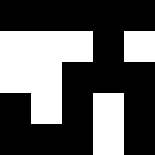[["black", "black", "black", "black", "black"], ["white", "white", "white", "black", "white"], ["white", "white", "black", "black", "black"], ["black", "white", "black", "white", "black"], ["black", "black", "black", "white", "black"]]